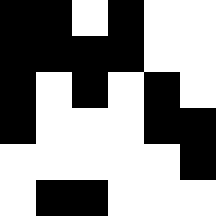[["black", "black", "white", "black", "white", "white"], ["black", "black", "black", "black", "white", "white"], ["black", "white", "black", "white", "black", "white"], ["black", "white", "white", "white", "black", "black"], ["white", "white", "white", "white", "white", "black"], ["white", "black", "black", "white", "white", "white"]]